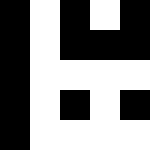[["black", "white", "black", "white", "black"], ["black", "white", "black", "black", "black"], ["black", "white", "white", "white", "white"], ["black", "white", "black", "white", "black"], ["black", "white", "white", "white", "white"]]